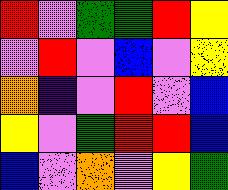[["red", "violet", "green", "green", "red", "yellow"], ["violet", "red", "violet", "blue", "violet", "yellow"], ["orange", "indigo", "violet", "red", "violet", "blue"], ["yellow", "violet", "green", "red", "red", "blue"], ["blue", "violet", "orange", "violet", "yellow", "green"]]